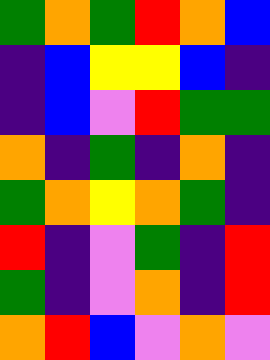[["green", "orange", "green", "red", "orange", "blue"], ["indigo", "blue", "yellow", "yellow", "blue", "indigo"], ["indigo", "blue", "violet", "red", "green", "green"], ["orange", "indigo", "green", "indigo", "orange", "indigo"], ["green", "orange", "yellow", "orange", "green", "indigo"], ["red", "indigo", "violet", "green", "indigo", "red"], ["green", "indigo", "violet", "orange", "indigo", "red"], ["orange", "red", "blue", "violet", "orange", "violet"]]